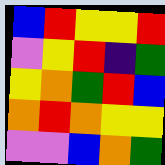[["blue", "red", "yellow", "yellow", "red"], ["violet", "yellow", "red", "indigo", "green"], ["yellow", "orange", "green", "red", "blue"], ["orange", "red", "orange", "yellow", "yellow"], ["violet", "violet", "blue", "orange", "green"]]